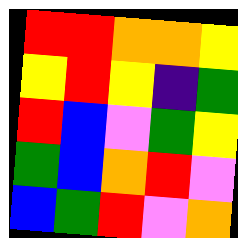[["red", "red", "orange", "orange", "yellow"], ["yellow", "red", "yellow", "indigo", "green"], ["red", "blue", "violet", "green", "yellow"], ["green", "blue", "orange", "red", "violet"], ["blue", "green", "red", "violet", "orange"]]